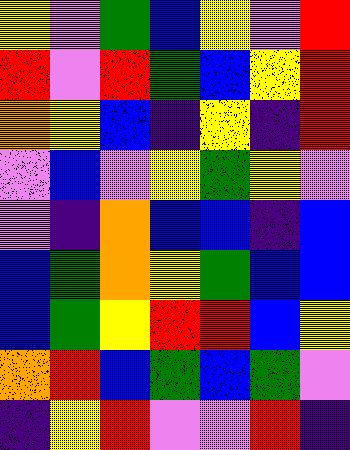[["yellow", "violet", "green", "blue", "yellow", "violet", "red"], ["red", "violet", "red", "green", "blue", "yellow", "red"], ["orange", "yellow", "blue", "indigo", "yellow", "indigo", "red"], ["violet", "blue", "violet", "yellow", "green", "yellow", "violet"], ["violet", "indigo", "orange", "blue", "blue", "indigo", "blue"], ["blue", "green", "orange", "yellow", "green", "blue", "blue"], ["blue", "green", "yellow", "red", "red", "blue", "yellow"], ["orange", "red", "blue", "green", "blue", "green", "violet"], ["indigo", "yellow", "red", "violet", "violet", "red", "indigo"]]